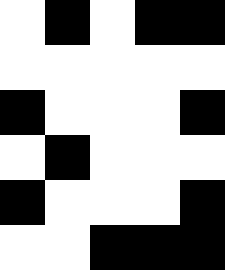[["white", "black", "white", "black", "black"], ["white", "white", "white", "white", "white"], ["black", "white", "white", "white", "black"], ["white", "black", "white", "white", "white"], ["black", "white", "white", "white", "black"], ["white", "white", "black", "black", "black"]]